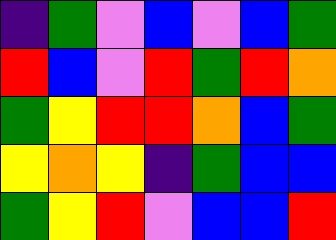[["indigo", "green", "violet", "blue", "violet", "blue", "green"], ["red", "blue", "violet", "red", "green", "red", "orange"], ["green", "yellow", "red", "red", "orange", "blue", "green"], ["yellow", "orange", "yellow", "indigo", "green", "blue", "blue"], ["green", "yellow", "red", "violet", "blue", "blue", "red"]]